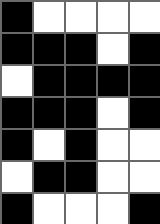[["black", "white", "white", "white", "white"], ["black", "black", "black", "white", "black"], ["white", "black", "black", "black", "black"], ["black", "black", "black", "white", "black"], ["black", "white", "black", "white", "white"], ["white", "black", "black", "white", "white"], ["black", "white", "white", "white", "black"]]